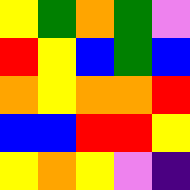[["yellow", "green", "orange", "green", "violet"], ["red", "yellow", "blue", "green", "blue"], ["orange", "yellow", "orange", "orange", "red"], ["blue", "blue", "red", "red", "yellow"], ["yellow", "orange", "yellow", "violet", "indigo"]]